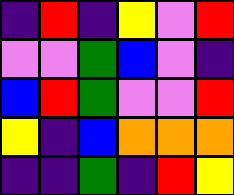[["indigo", "red", "indigo", "yellow", "violet", "red"], ["violet", "violet", "green", "blue", "violet", "indigo"], ["blue", "red", "green", "violet", "violet", "red"], ["yellow", "indigo", "blue", "orange", "orange", "orange"], ["indigo", "indigo", "green", "indigo", "red", "yellow"]]